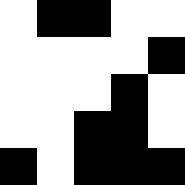[["white", "black", "black", "white", "white"], ["white", "white", "white", "white", "black"], ["white", "white", "white", "black", "white"], ["white", "white", "black", "black", "white"], ["black", "white", "black", "black", "black"]]